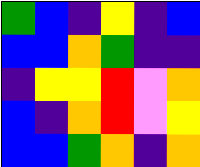[["green", "blue", "indigo", "yellow", "indigo", "blue"], ["blue", "blue", "orange", "green", "indigo", "indigo"], ["indigo", "yellow", "yellow", "red", "violet", "orange"], ["blue", "indigo", "orange", "red", "violet", "yellow"], ["blue", "blue", "green", "orange", "indigo", "orange"]]